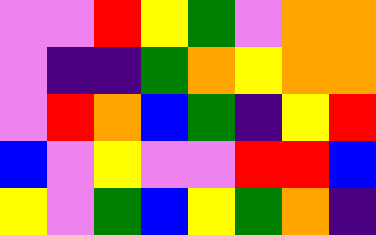[["violet", "violet", "red", "yellow", "green", "violet", "orange", "orange"], ["violet", "indigo", "indigo", "green", "orange", "yellow", "orange", "orange"], ["violet", "red", "orange", "blue", "green", "indigo", "yellow", "red"], ["blue", "violet", "yellow", "violet", "violet", "red", "red", "blue"], ["yellow", "violet", "green", "blue", "yellow", "green", "orange", "indigo"]]